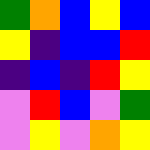[["green", "orange", "blue", "yellow", "blue"], ["yellow", "indigo", "blue", "blue", "red"], ["indigo", "blue", "indigo", "red", "yellow"], ["violet", "red", "blue", "violet", "green"], ["violet", "yellow", "violet", "orange", "yellow"]]